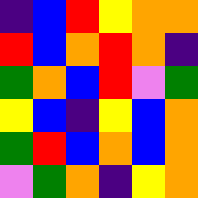[["indigo", "blue", "red", "yellow", "orange", "orange"], ["red", "blue", "orange", "red", "orange", "indigo"], ["green", "orange", "blue", "red", "violet", "green"], ["yellow", "blue", "indigo", "yellow", "blue", "orange"], ["green", "red", "blue", "orange", "blue", "orange"], ["violet", "green", "orange", "indigo", "yellow", "orange"]]